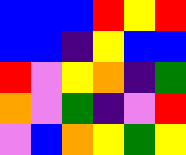[["blue", "blue", "blue", "red", "yellow", "red"], ["blue", "blue", "indigo", "yellow", "blue", "blue"], ["red", "violet", "yellow", "orange", "indigo", "green"], ["orange", "violet", "green", "indigo", "violet", "red"], ["violet", "blue", "orange", "yellow", "green", "yellow"]]